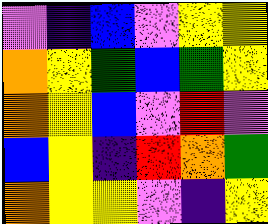[["violet", "indigo", "blue", "violet", "yellow", "yellow"], ["orange", "yellow", "green", "blue", "green", "yellow"], ["orange", "yellow", "blue", "violet", "red", "violet"], ["blue", "yellow", "indigo", "red", "orange", "green"], ["orange", "yellow", "yellow", "violet", "indigo", "yellow"]]